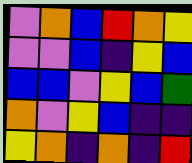[["violet", "orange", "blue", "red", "orange", "yellow"], ["violet", "violet", "blue", "indigo", "yellow", "blue"], ["blue", "blue", "violet", "yellow", "blue", "green"], ["orange", "violet", "yellow", "blue", "indigo", "indigo"], ["yellow", "orange", "indigo", "orange", "indigo", "red"]]